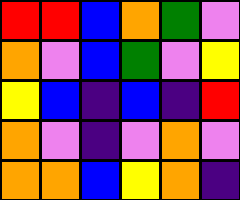[["red", "red", "blue", "orange", "green", "violet"], ["orange", "violet", "blue", "green", "violet", "yellow"], ["yellow", "blue", "indigo", "blue", "indigo", "red"], ["orange", "violet", "indigo", "violet", "orange", "violet"], ["orange", "orange", "blue", "yellow", "orange", "indigo"]]